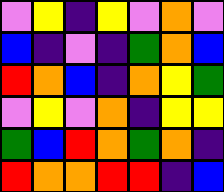[["violet", "yellow", "indigo", "yellow", "violet", "orange", "violet"], ["blue", "indigo", "violet", "indigo", "green", "orange", "blue"], ["red", "orange", "blue", "indigo", "orange", "yellow", "green"], ["violet", "yellow", "violet", "orange", "indigo", "yellow", "yellow"], ["green", "blue", "red", "orange", "green", "orange", "indigo"], ["red", "orange", "orange", "red", "red", "indigo", "blue"]]